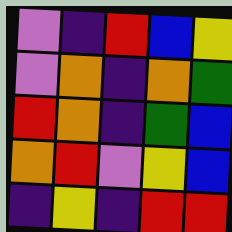[["violet", "indigo", "red", "blue", "yellow"], ["violet", "orange", "indigo", "orange", "green"], ["red", "orange", "indigo", "green", "blue"], ["orange", "red", "violet", "yellow", "blue"], ["indigo", "yellow", "indigo", "red", "red"]]